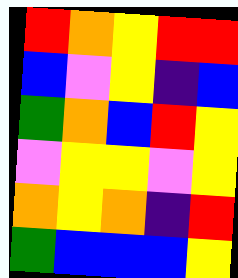[["red", "orange", "yellow", "red", "red"], ["blue", "violet", "yellow", "indigo", "blue"], ["green", "orange", "blue", "red", "yellow"], ["violet", "yellow", "yellow", "violet", "yellow"], ["orange", "yellow", "orange", "indigo", "red"], ["green", "blue", "blue", "blue", "yellow"]]